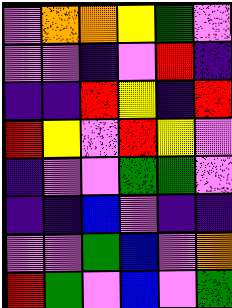[["violet", "orange", "orange", "yellow", "green", "violet"], ["violet", "violet", "indigo", "violet", "red", "indigo"], ["indigo", "indigo", "red", "yellow", "indigo", "red"], ["red", "yellow", "violet", "red", "yellow", "violet"], ["indigo", "violet", "violet", "green", "green", "violet"], ["indigo", "indigo", "blue", "violet", "indigo", "indigo"], ["violet", "violet", "green", "blue", "violet", "orange"], ["red", "green", "violet", "blue", "violet", "green"]]